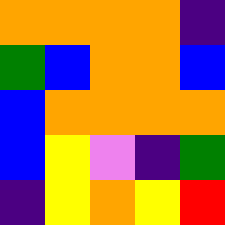[["orange", "orange", "orange", "orange", "indigo"], ["green", "blue", "orange", "orange", "blue"], ["blue", "orange", "orange", "orange", "orange"], ["blue", "yellow", "violet", "indigo", "green"], ["indigo", "yellow", "orange", "yellow", "red"]]